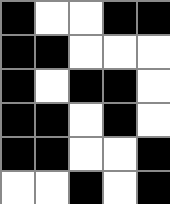[["black", "white", "white", "black", "black"], ["black", "black", "white", "white", "white"], ["black", "white", "black", "black", "white"], ["black", "black", "white", "black", "white"], ["black", "black", "white", "white", "black"], ["white", "white", "black", "white", "black"]]